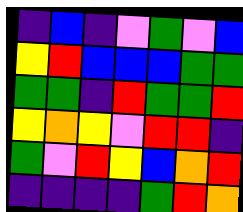[["indigo", "blue", "indigo", "violet", "green", "violet", "blue"], ["yellow", "red", "blue", "blue", "blue", "green", "green"], ["green", "green", "indigo", "red", "green", "green", "red"], ["yellow", "orange", "yellow", "violet", "red", "red", "indigo"], ["green", "violet", "red", "yellow", "blue", "orange", "red"], ["indigo", "indigo", "indigo", "indigo", "green", "red", "orange"]]